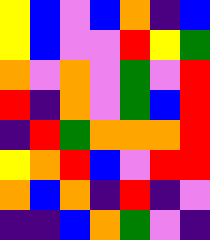[["yellow", "blue", "violet", "blue", "orange", "indigo", "blue"], ["yellow", "blue", "violet", "violet", "red", "yellow", "green"], ["orange", "violet", "orange", "violet", "green", "violet", "red"], ["red", "indigo", "orange", "violet", "green", "blue", "red"], ["indigo", "red", "green", "orange", "orange", "orange", "red"], ["yellow", "orange", "red", "blue", "violet", "red", "red"], ["orange", "blue", "orange", "indigo", "red", "indigo", "violet"], ["indigo", "indigo", "blue", "orange", "green", "violet", "indigo"]]